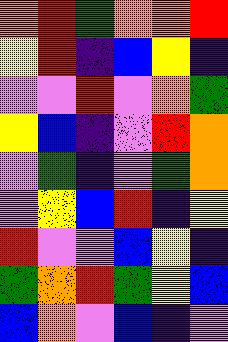[["orange", "red", "green", "orange", "orange", "red"], ["yellow", "red", "indigo", "blue", "yellow", "indigo"], ["violet", "violet", "red", "violet", "orange", "green"], ["yellow", "blue", "indigo", "violet", "red", "orange"], ["violet", "green", "indigo", "violet", "green", "orange"], ["violet", "yellow", "blue", "red", "indigo", "yellow"], ["red", "violet", "violet", "blue", "yellow", "indigo"], ["green", "orange", "red", "green", "yellow", "blue"], ["blue", "orange", "violet", "blue", "indigo", "violet"]]